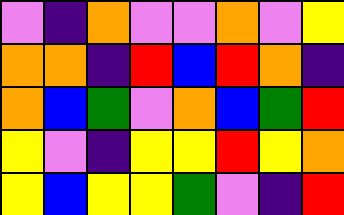[["violet", "indigo", "orange", "violet", "violet", "orange", "violet", "yellow"], ["orange", "orange", "indigo", "red", "blue", "red", "orange", "indigo"], ["orange", "blue", "green", "violet", "orange", "blue", "green", "red"], ["yellow", "violet", "indigo", "yellow", "yellow", "red", "yellow", "orange"], ["yellow", "blue", "yellow", "yellow", "green", "violet", "indigo", "red"]]